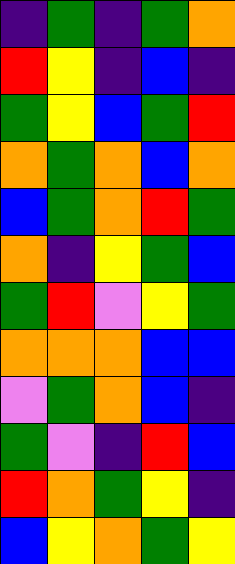[["indigo", "green", "indigo", "green", "orange"], ["red", "yellow", "indigo", "blue", "indigo"], ["green", "yellow", "blue", "green", "red"], ["orange", "green", "orange", "blue", "orange"], ["blue", "green", "orange", "red", "green"], ["orange", "indigo", "yellow", "green", "blue"], ["green", "red", "violet", "yellow", "green"], ["orange", "orange", "orange", "blue", "blue"], ["violet", "green", "orange", "blue", "indigo"], ["green", "violet", "indigo", "red", "blue"], ["red", "orange", "green", "yellow", "indigo"], ["blue", "yellow", "orange", "green", "yellow"]]